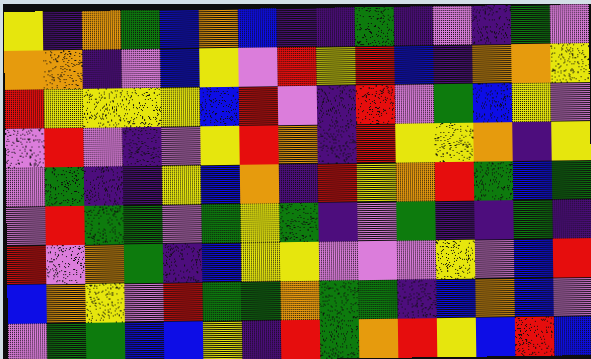[["yellow", "indigo", "orange", "green", "blue", "orange", "blue", "indigo", "indigo", "green", "indigo", "violet", "indigo", "green", "violet"], ["orange", "orange", "indigo", "violet", "blue", "yellow", "violet", "red", "yellow", "red", "blue", "indigo", "orange", "orange", "yellow"], ["red", "yellow", "yellow", "yellow", "yellow", "blue", "red", "violet", "indigo", "red", "violet", "green", "blue", "yellow", "violet"], ["violet", "red", "violet", "indigo", "violet", "yellow", "red", "orange", "indigo", "red", "yellow", "yellow", "orange", "indigo", "yellow"], ["violet", "green", "indigo", "indigo", "yellow", "blue", "orange", "indigo", "red", "yellow", "orange", "red", "green", "blue", "green"], ["violet", "red", "green", "green", "violet", "green", "yellow", "green", "indigo", "violet", "green", "indigo", "indigo", "green", "indigo"], ["red", "violet", "orange", "green", "indigo", "blue", "yellow", "yellow", "violet", "violet", "violet", "yellow", "violet", "blue", "red"], ["blue", "orange", "yellow", "violet", "red", "green", "green", "orange", "green", "green", "indigo", "blue", "orange", "blue", "violet"], ["violet", "green", "green", "blue", "blue", "yellow", "indigo", "red", "green", "orange", "red", "yellow", "blue", "red", "blue"]]